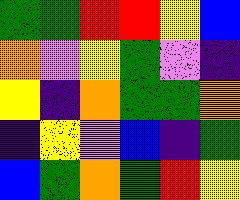[["green", "green", "red", "red", "yellow", "blue"], ["orange", "violet", "yellow", "green", "violet", "indigo"], ["yellow", "indigo", "orange", "green", "green", "orange"], ["indigo", "yellow", "violet", "blue", "indigo", "green"], ["blue", "green", "orange", "green", "red", "yellow"]]